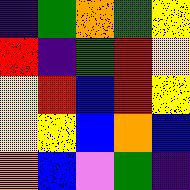[["indigo", "green", "orange", "green", "yellow"], ["red", "indigo", "green", "red", "yellow"], ["yellow", "red", "blue", "red", "yellow"], ["yellow", "yellow", "blue", "orange", "blue"], ["orange", "blue", "violet", "green", "indigo"]]